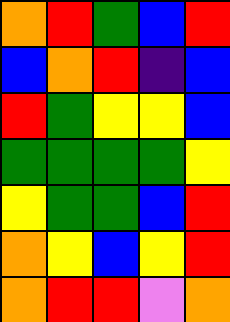[["orange", "red", "green", "blue", "red"], ["blue", "orange", "red", "indigo", "blue"], ["red", "green", "yellow", "yellow", "blue"], ["green", "green", "green", "green", "yellow"], ["yellow", "green", "green", "blue", "red"], ["orange", "yellow", "blue", "yellow", "red"], ["orange", "red", "red", "violet", "orange"]]